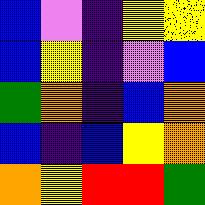[["blue", "violet", "indigo", "yellow", "yellow"], ["blue", "yellow", "indigo", "violet", "blue"], ["green", "orange", "indigo", "blue", "orange"], ["blue", "indigo", "blue", "yellow", "orange"], ["orange", "yellow", "red", "red", "green"]]